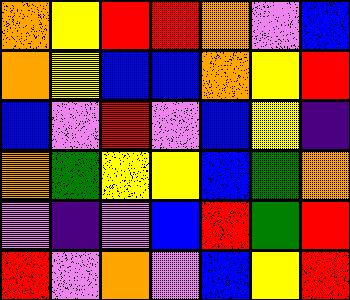[["orange", "yellow", "red", "red", "orange", "violet", "blue"], ["orange", "yellow", "blue", "blue", "orange", "yellow", "red"], ["blue", "violet", "red", "violet", "blue", "yellow", "indigo"], ["orange", "green", "yellow", "yellow", "blue", "green", "orange"], ["violet", "indigo", "violet", "blue", "red", "green", "red"], ["red", "violet", "orange", "violet", "blue", "yellow", "red"]]